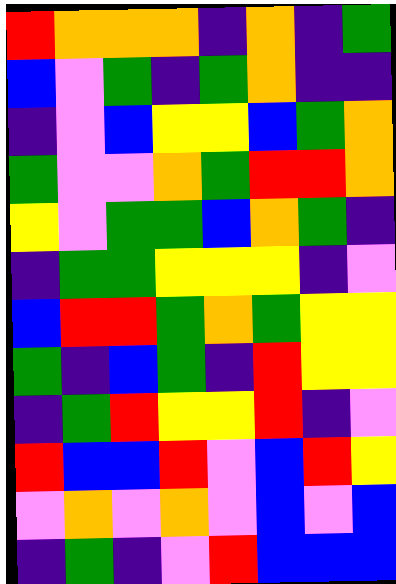[["red", "orange", "orange", "orange", "indigo", "orange", "indigo", "green"], ["blue", "violet", "green", "indigo", "green", "orange", "indigo", "indigo"], ["indigo", "violet", "blue", "yellow", "yellow", "blue", "green", "orange"], ["green", "violet", "violet", "orange", "green", "red", "red", "orange"], ["yellow", "violet", "green", "green", "blue", "orange", "green", "indigo"], ["indigo", "green", "green", "yellow", "yellow", "yellow", "indigo", "violet"], ["blue", "red", "red", "green", "orange", "green", "yellow", "yellow"], ["green", "indigo", "blue", "green", "indigo", "red", "yellow", "yellow"], ["indigo", "green", "red", "yellow", "yellow", "red", "indigo", "violet"], ["red", "blue", "blue", "red", "violet", "blue", "red", "yellow"], ["violet", "orange", "violet", "orange", "violet", "blue", "violet", "blue"], ["indigo", "green", "indigo", "violet", "red", "blue", "blue", "blue"]]